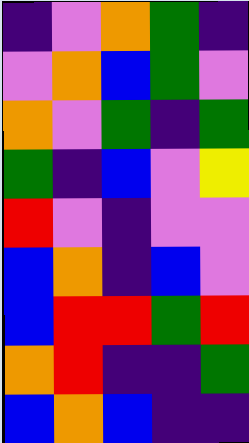[["indigo", "violet", "orange", "green", "indigo"], ["violet", "orange", "blue", "green", "violet"], ["orange", "violet", "green", "indigo", "green"], ["green", "indigo", "blue", "violet", "yellow"], ["red", "violet", "indigo", "violet", "violet"], ["blue", "orange", "indigo", "blue", "violet"], ["blue", "red", "red", "green", "red"], ["orange", "red", "indigo", "indigo", "green"], ["blue", "orange", "blue", "indigo", "indigo"]]